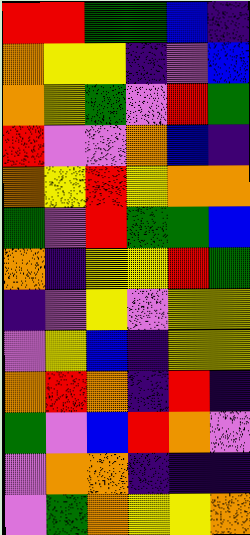[["red", "red", "green", "green", "blue", "indigo"], ["orange", "yellow", "yellow", "indigo", "violet", "blue"], ["orange", "yellow", "green", "violet", "red", "green"], ["red", "violet", "violet", "orange", "blue", "indigo"], ["orange", "yellow", "red", "yellow", "orange", "orange"], ["green", "violet", "red", "green", "green", "blue"], ["orange", "indigo", "yellow", "yellow", "red", "green"], ["indigo", "violet", "yellow", "violet", "yellow", "yellow"], ["violet", "yellow", "blue", "indigo", "yellow", "yellow"], ["orange", "red", "orange", "indigo", "red", "indigo"], ["green", "violet", "blue", "red", "orange", "violet"], ["violet", "orange", "orange", "indigo", "indigo", "indigo"], ["violet", "green", "orange", "yellow", "yellow", "orange"]]